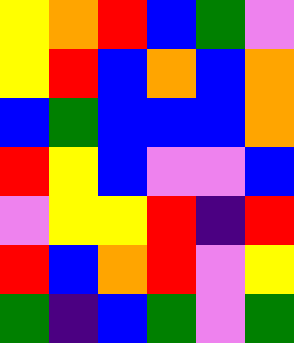[["yellow", "orange", "red", "blue", "green", "violet"], ["yellow", "red", "blue", "orange", "blue", "orange"], ["blue", "green", "blue", "blue", "blue", "orange"], ["red", "yellow", "blue", "violet", "violet", "blue"], ["violet", "yellow", "yellow", "red", "indigo", "red"], ["red", "blue", "orange", "red", "violet", "yellow"], ["green", "indigo", "blue", "green", "violet", "green"]]